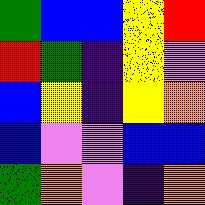[["green", "blue", "blue", "yellow", "red"], ["red", "green", "indigo", "yellow", "violet"], ["blue", "yellow", "indigo", "yellow", "orange"], ["blue", "violet", "violet", "blue", "blue"], ["green", "orange", "violet", "indigo", "orange"]]